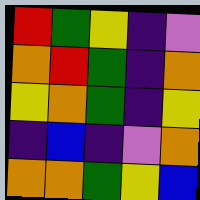[["red", "green", "yellow", "indigo", "violet"], ["orange", "red", "green", "indigo", "orange"], ["yellow", "orange", "green", "indigo", "yellow"], ["indigo", "blue", "indigo", "violet", "orange"], ["orange", "orange", "green", "yellow", "blue"]]